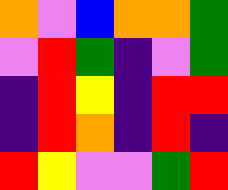[["orange", "violet", "blue", "orange", "orange", "green"], ["violet", "red", "green", "indigo", "violet", "green"], ["indigo", "red", "yellow", "indigo", "red", "red"], ["indigo", "red", "orange", "indigo", "red", "indigo"], ["red", "yellow", "violet", "violet", "green", "red"]]